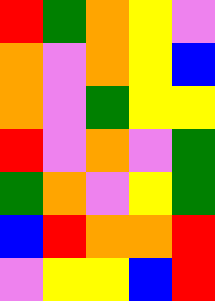[["red", "green", "orange", "yellow", "violet"], ["orange", "violet", "orange", "yellow", "blue"], ["orange", "violet", "green", "yellow", "yellow"], ["red", "violet", "orange", "violet", "green"], ["green", "orange", "violet", "yellow", "green"], ["blue", "red", "orange", "orange", "red"], ["violet", "yellow", "yellow", "blue", "red"]]